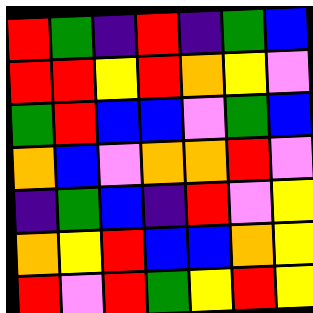[["red", "green", "indigo", "red", "indigo", "green", "blue"], ["red", "red", "yellow", "red", "orange", "yellow", "violet"], ["green", "red", "blue", "blue", "violet", "green", "blue"], ["orange", "blue", "violet", "orange", "orange", "red", "violet"], ["indigo", "green", "blue", "indigo", "red", "violet", "yellow"], ["orange", "yellow", "red", "blue", "blue", "orange", "yellow"], ["red", "violet", "red", "green", "yellow", "red", "yellow"]]